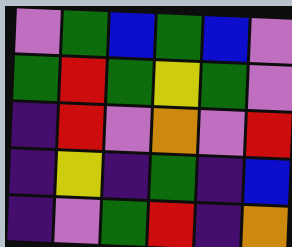[["violet", "green", "blue", "green", "blue", "violet"], ["green", "red", "green", "yellow", "green", "violet"], ["indigo", "red", "violet", "orange", "violet", "red"], ["indigo", "yellow", "indigo", "green", "indigo", "blue"], ["indigo", "violet", "green", "red", "indigo", "orange"]]